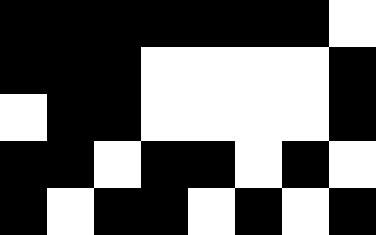[["black", "black", "black", "black", "black", "black", "black", "white"], ["black", "black", "black", "white", "white", "white", "white", "black"], ["white", "black", "black", "white", "white", "white", "white", "black"], ["black", "black", "white", "black", "black", "white", "black", "white"], ["black", "white", "black", "black", "white", "black", "white", "black"]]